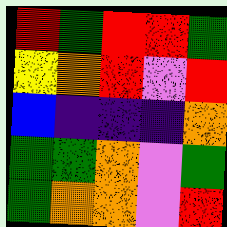[["red", "green", "red", "red", "green"], ["yellow", "orange", "red", "violet", "red"], ["blue", "indigo", "indigo", "indigo", "orange"], ["green", "green", "orange", "violet", "green"], ["green", "orange", "orange", "violet", "red"]]